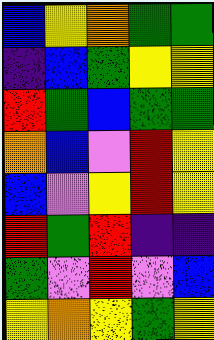[["blue", "yellow", "orange", "green", "green"], ["indigo", "blue", "green", "yellow", "yellow"], ["red", "green", "blue", "green", "green"], ["orange", "blue", "violet", "red", "yellow"], ["blue", "violet", "yellow", "red", "yellow"], ["red", "green", "red", "indigo", "indigo"], ["green", "violet", "red", "violet", "blue"], ["yellow", "orange", "yellow", "green", "yellow"]]